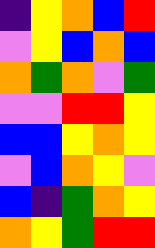[["indigo", "yellow", "orange", "blue", "red"], ["violet", "yellow", "blue", "orange", "blue"], ["orange", "green", "orange", "violet", "green"], ["violet", "violet", "red", "red", "yellow"], ["blue", "blue", "yellow", "orange", "yellow"], ["violet", "blue", "orange", "yellow", "violet"], ["blue", "indigo", "green", "orange", "yellow"], ["orange", "yellow", "green", "red", "red"]]